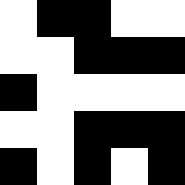[["white", "black", "black", "white", "white"], ["white", "white", "black", "black", "black"], ["black", "white", "white", "white", "white"], ["white", "white", "black", "black", "black"], ["black", "white", "black", "white", "black"]]